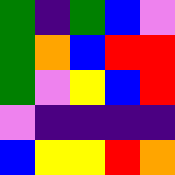[["green", "indigo", "green", "blue", "violet"], ["green", "orange", "blue", "red", "red"], ["green", "violet", "yellow", "blue", "red"], ["violet", "indigo", "indigo", "indigo", "indigo"], ["blue", "yellow", "yellow", "red", "orange"]]